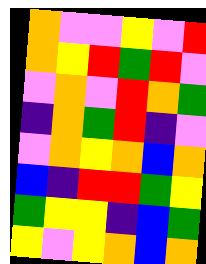[["orange", "violet", "violet", "yellow", "violet", "red"], ["orange", "yellow", "red", "green", "red", "violet"], ["violet", "orange", "violet", "red", "orange", "green"], ["indigo", "orange", "green", "red", "indigo", "violet"], ["violet", "orange", "yellow", "orange", "blue", "orange"], ["blue", "indigo", "red", "red", "green", "yellow"], ["green", "yellow", "yellow", "indigo", "blue", "green"], ["yellow", "violet", "yellow", "orange", "blue", "orange"]]